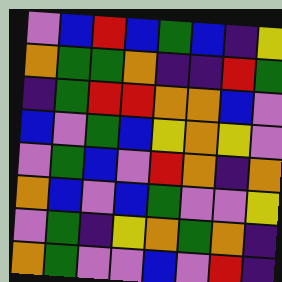[["violet", "blue", "red", "blue", "green", "blue", "indigo", "yellow"], ["orange", "green", "green", "orange", "indigo", "indigo", "red", "green"], ["indigo", "green", "red", "red", "orange", "orange", "blue", "violet"], ["blue", "violet", "green", "blue", "yellow", "orange", "yellow", "violet"], ["violet", "green", "blue", "violet", "red", "orange", "indigo", "orange"], ["orange", "blue", "violet", "blue", "green", "violet", "violet", "yellow"], ["violet", "green", "indigo", "yellow", "orange", "green", "orange", "indigo"], ["orange", "green", "violet", "violet", "blue", "violet", "red", "indigo"]]